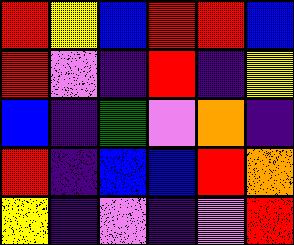[["red", "yellow", "blue", "red", "red", "blue"], ["red", "violet", "indigo", "red", "indigo", "yellow"], ["blue", "indigo", "green", "violet", "orange", "indigo"], ["red", "indigo", "blue", "blue", "red", "orange"], ["yellow", "indigo", "violet", "indigo", "violet", "red"]]